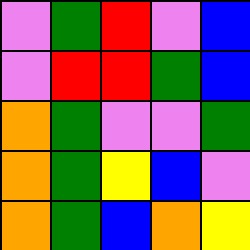[["violet", "green", "red", "violet", "blue"], ["violet", "red", "red", "green", "blue"], ["orange", "green", "violet", "violet", "green"], ["orange", "green", "yellow", "blue", "violet"], ["orange", "green", "blue", "orange", "yellow"]]